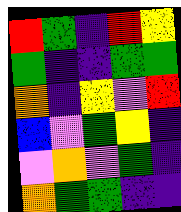[["red", "green", "indigo", "red", "yellow"], ["green", "indigo", "indigo", "green", "green"], ["orange", "indigo", "yellow", "violet", "red"], ["blue", "violet", "green", "yellow", "indigo"], ["violet", "orange", "violet", "green", "indigo"], ["orange", "green", "green", "indigo", "indigo"]]